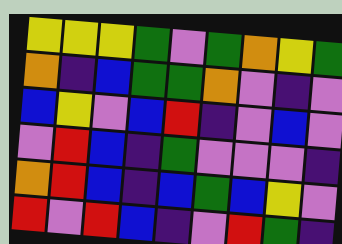[["yellow", "yellow", "yellow", "green", "violet", "green", "orange", "yellow", "green"], ["orange", "indigo", "blue", "green", "green", "orange", "violet", "indigo", "violet"], ["blue", "yellow", "violet", "blue", "red", "indigo", "violet", "blue", "violet"], ["violet", "red", "blue", "indigo", "green", "violet", "violet", "violet", "indigo"], ["orange", "red", "blue", "indigo", "blue", "green", "blue", "yellow", "violet"], ["red", "violet", "red", "blue", "indigo", "violet", "red", "green", "indigo"]]